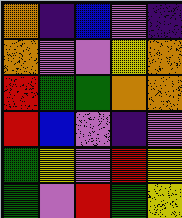[["orange", "indigo", "blue", "violet", "indigo"], ["orange", "violet", "violet", "yellow", "orange"], ["red", "green", "green", "orange", "orange"], ["red", "blue", "violet", "indigo", "violet"], ["green", "yellow", "violet", "red", "yellow"], ["green", "violet", "red", "green", "yellow"]]